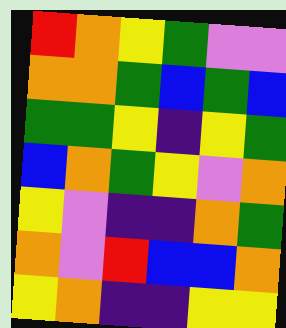[["red", "orange", "yellow", "green", "violet", "violet"], ["orange", "orange", "green", "blue", "green", "blue"], ["green", "green", "yellow", "indigo", "yellow", "green"], ["blue", "orange", "green", "yellow", "violet", "orange"], ["yellow", "violet", "indigo", "indigo", "orange", "green"], ["orange", "violet", "red", "blue", "blue", "orange"], ["yellow", "orange", "indigo", "indigo", "yellow", "yellow"]]